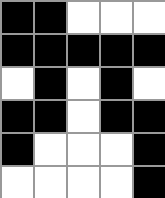[["black", "black", "white", "white", "white"], ["black", "black", "black", "black", "black"], ["white", "black", "white", "black", "white"], ["black", "black", "white", "black", "black"], ["black", "white", "white", "white", "black"], ["white", "white", "white", "white", "black"]]